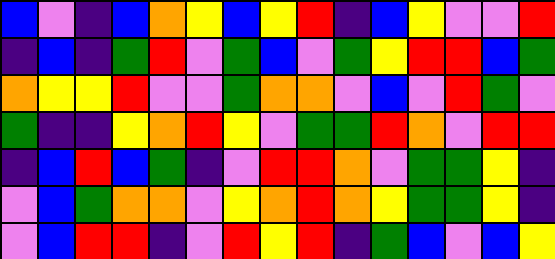[["blue", "violet", "indigo", "blue", "orange", "yellow", "blue", "yellow", "red", "indigo", "blue", "yellow", "violet", "violet", "red"], ["indigo", "blue", "indigo", "green", "red", "violet", "green", "blue", "violet", "green", "yellow", "red", "red", "blue", "green"], ["orange", "yellow", "yellow", "red", "violet", "violet", "green", "orange", "orange", "violet", "blue", "violet", "red", "green", "violet"], ["green", "indigo", "indigo", "yellow", "orange", "red", "yellow", "violet", "green", "green", "red", "orange", "violet", "red", "red"], ["indigo", "blue", "red", "blue", "green", "indigo", "violet", "red", "red", "orange", "violet", "green", "green", "yellow", "indigo"], ["violet", "blue", "green", "orange", "orange", "violet", "yellow", "orange", "red", "orange", "yellow", "green", "green", "yellow", "indigo"], ["violet", "blue", "red", "red", "indigo", "violet", "red", "yellow", "red", "indigo", "green", "blue", "violet", "blue", "yellow"]]